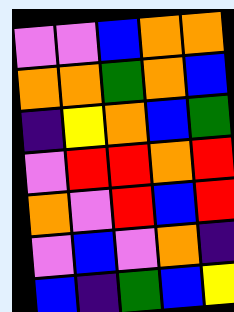[["violet", "violet", "blue", "orange", "orange"], ["orange", "orange", "green", "orange", "blue"], ["indigo", "yellow", "orange", "blue", "green"], ["violet", "red", "red", "orange", "red"], ["orange", "violet", "red", "blue", "red"], ["violet", "blue", "violet", "orange", "indigo"], ["blue", "indigo", "green", "blue", "yellow"]]